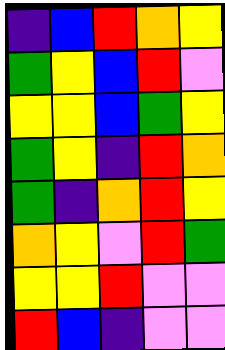[["indigo", "blue", "red", "orange", "yellow"], ["green", "yellow", "blue", "red", "violet"], ["yellow", "yellow", "blue", "green", "yellow"], ["green", "yellow", "indigo", "red", "orange"], ["green", "indigo", "orange", "red", "yellow"], ["orange", "yellow", "violet", "red", "green"], ["yellow", "yellow", "red", "violet", "violet"], ["red", "blue", "indigo", "violet", "violet"]]